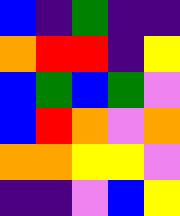[["blue", "indigo", "green", "indigo", "indigo"], ["orange", "red", "red", "indigo", "yellow"], ["blue", "green", "blue", "green", "violet"], ["blue", "red", "orange", "violet", "orange"], ["orange", "orange", "yellow", "yellow", "violet"], ["indigo", "indigo", "violet", "blue", "yellow"]]